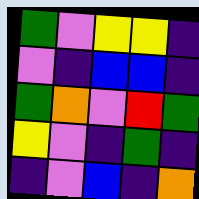[["green", "violet", "yellow", "yellow", "indigo"], ["violet", "indigo", "blue", "blue", "indigo"], ["green", "orange", "violet", "red", "green"], ["yellow", "violet", "indigo", "green", "indigo"], ["indigo", "violet", "blue", "indigo", "orange"]]